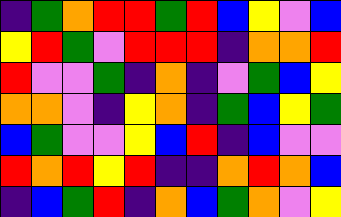[["indigo", "green", "orange", "red", "red", "green", "red", "blue", "yellow", "violet", "blue"], ["yellow", "red", "green", "violet", "red", "red", "red", "indigo", "orange", "orange", "red"], ["red", "violet", "violet", "green", "indigo", "orange", "indigo", "violet", "green", "blue", "yellow"], ["orange", "orange", "violet", "indigo", "yellow", "orange", "indigo", "green", "blue", "yellow", "green"], ["blue", "green", "violet", "violet", "yellow", "blue", "red", "indigo", "blue", "violet", "violet"], ["red", "orange", "red", "yellow", "red", "indigo", "indigo", "orange", "red", "orange", "blue"], ["indigo", "blue", "green", "red", "indigo", "orange", "blue", "green", "orange", "violet", "yellow"]]